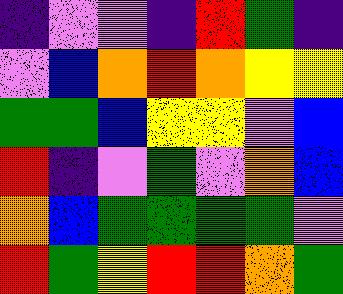[["indigo", "violet", "violet", "indigo", "red", "green", "indigo"], ["violet", "blue", "orange", "red", "orange", "yellow", "yellow"], ["green", "green", "blue", "yellow", "yellow", "violet", "blue"], ["red", "indigo", "violet", "green", "violet", "orange", "blue"], ["orange", "blue", "green", "green", "green", "green", "violet"], ["red", "green", "yellow", "red", "red", "orange", "green"]]